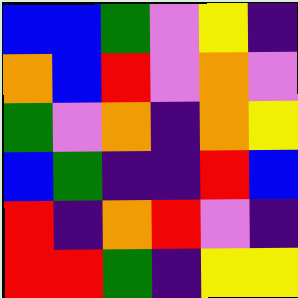[["blue", "blue", "green", "violet", "yellow", "indigo"], ["orange", "blue", "red", "violet", "orange", "violet"], ["green", "violet", "orange", "indigo", "orange", "yellow"], ["blue", "green", "indigo", "indigo", "red", "blue"], ["red", "indigo", "orange", "red", "violet", "indigo"], ["red", "red", "green", "indigo", "yellow", "yellow"]]